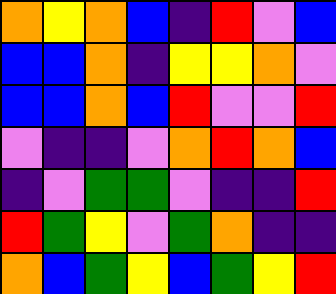[["orange", "yellow", "orange", "blue", "indigo", "red", "violet", "blue"], ["blue", "blue", "orange", "indigo", "yellow", "yellow", "orange", "violet"], ["blue", "blue", "orange", "blue", "red", "violet", "violet", "red"], ["violet", "indigo", "indigo", "violet", "orange", "red", "orange", "blue"], ["indigo", "violet", "green", "green", "violet", "indigo", "indigo", "red"], ["red", "green", "yellow", "violet", "green", "orange", "indigo", "indigo"], ["orange", "blue", "green", "yellow", "blue", "green", "yellow", "red"]]